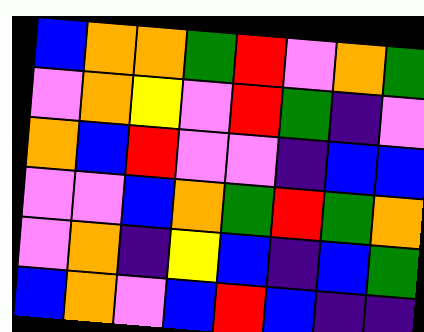[["blue", "orange", "orange", "green", "red", "violet", "orange", "green"], ["violet", "orange", "yellow", "violet", "red", "green", "indigo", "violet"], ["orange", "blue", "red", "violet", "violet", "indigo", "blue", "blue"], ["violet", "violet", "blue", "orange", "green", "red", "green", "orange"], ["violet", "orange", "indigo", "yellow", "blue", "indigo", "blue", "green"], ["blue", "orange", "violet", "blue", "red", "blue", "indigo", "indigo"]]